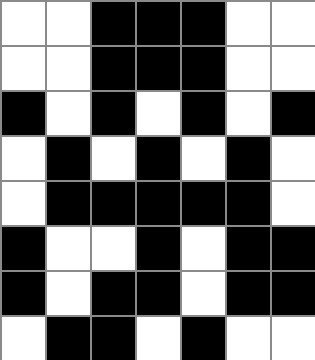[["white", "white", "black", "black", "black", "white", "white"], ["white", "white", "black", "black", "black", "white", "white"], ["black", "white", "black", "white", "black", "white", "black"], ["white", "black", "white", "black", "white", "black", "white"], ["white", "black", "black", "black", "black", "black", "white"], ["black", "white", "white", "black", "white", "black", "black"], ["black", "white", "black", "black", "white", "black", "black"], ["white", "black", "black", "white", "black", "white", "white"]]